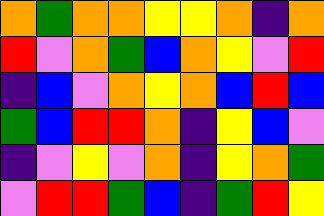[["orange", "green", "orange", "orange", "yellow", "yellow", "orange", "indigo", "orange"], ["red", "violet", "orange", "green", "blue", "orange", "yellow", "violet", "red"], ["indigo", "blue", "violet", "orange", "yellow", "orange", "blue", "red", "blue"], ["green", "blue", "red", "red", "orange", "indigo", "yellow", "blue", "violet"], ["indigo", "violet", "yellow", "violet", "orange", "indigo", "yellow", "orange", "green"], ["violet", "red", "red", "green", "blue", "indigo", "green", "red", "yellow"]]